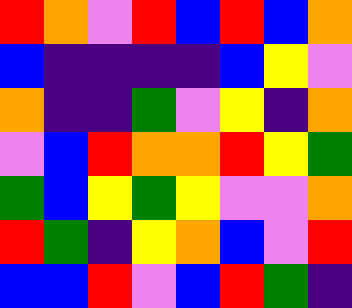[["red", "orange", "violet", "red", "blue", "red", "blue", "orange"], ["blue", "indigo", "indigo", "indigo", "indigo", "blue", "yellow", "violet"], ["orange", "indigo", "indigo", "green", "violet", "yellow", "indigo", "orange"], ["violet", "blue", "red", "orange", "orange", "red", "yellow", "green"], ["green", "blue", "yellow", "green", "yellow", "violet", "violet", "orange"], ["red", "green", "indigo", "yellow", "orange", "blue", "violet", "red"], ["blue", "blue", "red", "violet", "blue", "red", "green", "indigo"]]